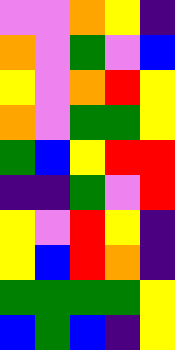[["violet", "violet", "orange", "yellow", "indigo"], ["orange", "violet", "green", "violet", "blue"], ["yellow", "violet", "orange", "red", "yellow"], ["orange", "violet", "green", "green", "yellow"], ["green", "blue", "yellow", "red", "red"], ["indigo", "indigo", "green", "violet", "red"], ["yellow", "violet", "red", "yellow", "indigo"], ["yellow", "blue", "red", "orange", "indigo"], ["green", "green", "green", "green", "yellow"], ["blue", "green", "blue", "indigo", "yellow"]]